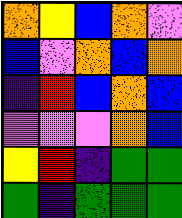[["orange", "yellow", "blue", "orange", "violet"], ["blue", "violet", "orange", "blue", "orange"], ["indigo", "red", "blue", "orange", "blue"], ["violet", "violet", "violet", "orange", "blue"], ["yellow", "red", "indigo", "green", "green"], ["green", "indigo", "green", "green", "green"]]